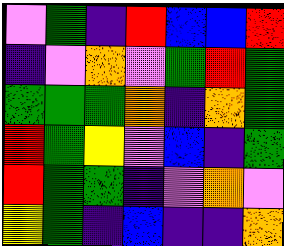[["violet", "green", "indigo", "red", "blue", "blue", "red"], ["indigo", "violet", "orange", "violet", "green", "red", "green"], ["green", "green", "green", "orange", "indigo", "orange", "green"], ["red", "green", "yellow", "violet", "blue", "indigo", "green"], ["red", "green", "green", "indigo", "violet", "orange", "violet"], ["yellow", "green", "indigo", "blue", "indigo", "indigo", "orange"]]